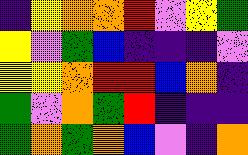[["indigo", "yellow", "orange", "orange", "red", "violet", "yellow", "green"], ["yellow", "violet", "green", "blue", "indigo", "indigo", "indigo", "violet"], ["yellow", "yellow", "orange", "red", "red", "blue", "orange", "indigo"], ["green", "violet", "orange", "green", "red", "indigo", "indigo", "indigo"], ["green", "orange", "green", "orange", "blue", "violet", "indigo", "orange"]]